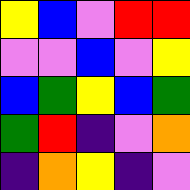[["yellow", "blue", "violet", "red", "red"], ["violet", "violet", "blue", "violet", "yellow"], ["blue", "green", "yellow", "blue", "green"], ["green", "red", "indigo", "violet", "orange"], ["indigo", "orange", "yellow", "indigo", "violet"]]